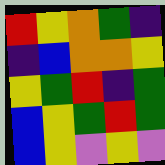[["red", "yellow", "orange", "green", "indigo"], ["indigo", "blue", "orange", "orange", "yellow"], ["yellow", "green", "red", "indigo", "green"], ["blue", "yellow", "green", "red", "green"], ["blue", "yellow", "violet", "yellow", "violet"]]